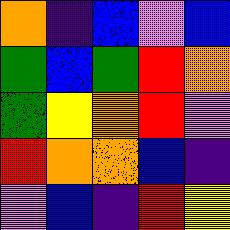[["orange", "indigo", "blue", "violet", "blue"], ["green", "blue", "green", "red", "orange"], ["green", "yellow", "orange", "red", "violet"], ["red", "orange", "orange", "blue", "indigo"], ["violet", "blue", "indigo", "red", "yellow"]]